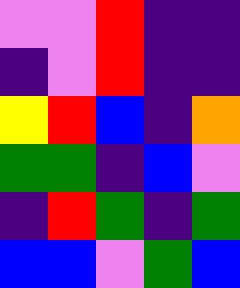[["violet", "violet", "red", "indigo", "indigo"], ["indigo", "violet", "red", "indigo", "indigo"], ["yellow", "red", "blue", "indigo", "orange"], ["green", "green", "indigo", "blue", "violet"], ["indigo", "red", "green", "indigo", "green"], ["blue", "blue", "violet", "green", "blue"]]